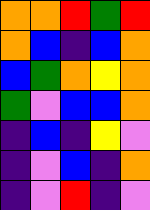[["orange", "orange", "red", "green", "red"], ["orange", "blue", "indigo", "blue", "orange"], ["blue", "green", "orange", "yellow", "orange"], ["green", "violet", "blue", "blue", "orange"], ["indigo", "blue", "indigo", "yellow", "violet"], ["indigo", "violet", "blue", "indigo", "orange"], ["indigo", "violet", "red", "indigo", "violet"]]